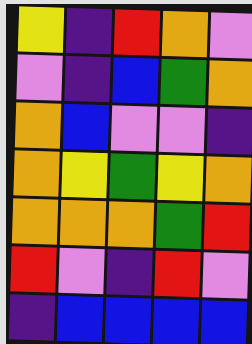[["yellow", "indigo", "red", "orange", "violet"], ["violet", "indigo", "blue", "green", "orange"], ["orange", "blue", "violet", "violet", "indigo"], ["orange", "yellow", "green", "yellow", "orange"], ["orange", "orange", "orange", "green", "red"], ["red", "violet", "indigo", "red", "violet"], ["indigo", "blue", "blue", "blue", "blue"]]